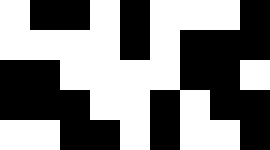[["white", "black", "black", "white", "black", "white", "white", "white", "black"], ["white", "white", "white", "white", "black", "white", "black", "black", "black"], ["black", "black", "white", "white", "white", "white", "black", "black", "white"], ["black", "black", "black", "white", "white", "black", "white", "black", "black"], ["white", "white", "black", "black", "white", "black", "white", "white", "black"]]